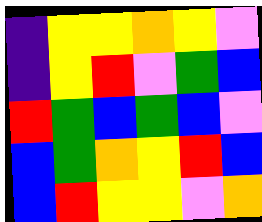[["indigo", "yellow", "yellow", "orange", "yellow", "violet"], ["indigo", "yellow", "red", "violet", "green", "blue"], ["red", "green", "blue", "green", "blue", "violet"], ["blue", "green", "orange", "yellow", "red", "blue"], ["blue", "red", "yellow", "yellow", "violet", "orange"]]